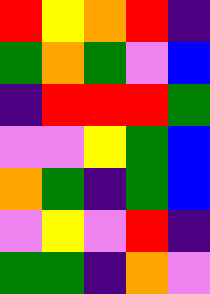[["red", "yellow", "orange", "red", "indigo"], ["green", "orange", "green", "violet", "blue"], ["indigo", "red", "red", "red", "green"], ["violet", "violet", "yellow", "green", "blue"], ["orange", "green", "indigo", "green", "blue"], ["violet", "yellow", "violet", "red", "indigo"], ["green", "green", "indigo", "orange", "violet"]]